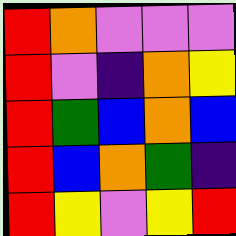[["red", "orange", "violet", "violet", "violet"], ["red", "violet", "indigo", "orange", "yellow"], ["red", "green", "blue", "orange", "blue"], ["red", "blue", "orange", "green", "indigo"], ["red", "yellow", "violet", "yellow", "red"]]